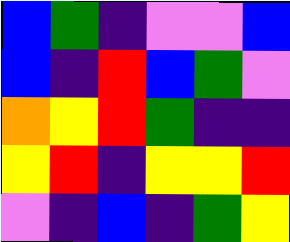[["blue", "green", "indigo", "violet", "violet", "blue"], ["blue", "indigo", "red", "blue", "green", "violet"], ["orange", "yellow", "red", "green", "indigo", "indigo"], ["yellow", "red", "indigo", "yellow", "yellow", "red"], ["violet", "indigo", "blue", "indigo", "green", "yellow"]]